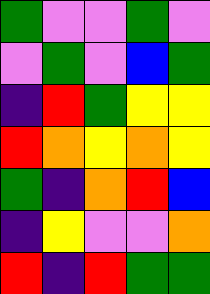[["green", "violet", "violet", "green", "violet"], ["violet", "green", "violet", "blue", "green"], ["indigo", "red", "green", "yellow", "yellow"], ["red", "orange", "yellow", "orange", "yellow"], ["green", "indigo", "orange", "red", "blue"], ["indigo", "yellow", "violet", "violet", "orange"], ["red", "indigo", "red", "green", "green"]]